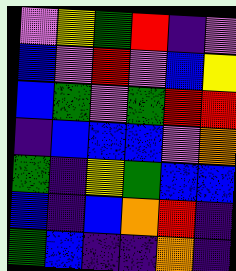[["violet", "yellow", "green", "red", "indigo", "violet"], ["blue", "violet", "red", "violet", "blue", "yellow"], ["blue", "green", "violet", "green", "red", "red"], ["indigo", "blue", "blue", "blue", "violet", "orange"], ["green", "indigo", "yellow", "green", "blue", "blue"], ["blue", "indigo", "blue", "orange", "red", "indigo"], ["green", "blue", "indigo", "indigo", "orange", "indigo"]]